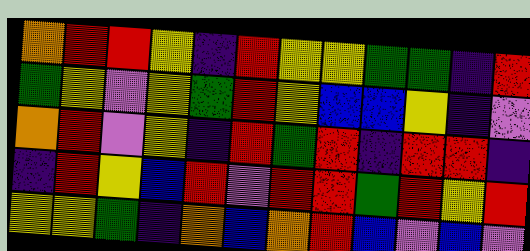[["orange", "red", "red", "yellow", "indigo", "red", "yellow", "yellow", "green", "green", "indigo", "red"], ["green", "yellow", "violet", "yellow", "green", "red", "yellow", "blue", "blue", "yellow", "indigo", "violet"], ["orange", "red", "violet", "yellow", "indigo", "red", "green", "red", "indigo", "red", "red", "indigo"], ["indigo", "red", "yellow", "blue", "red", "violet", "red", "red", "green", "red", "yellow", "red"], ["yellow", "yellow", "green", "indigo", "orange", "blue", "orange", "red", "blue", "violet", "blue", "violet"]]